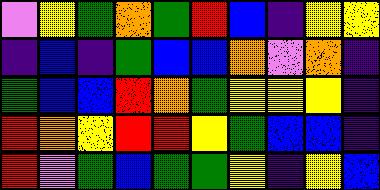[["violet", "yellow", "green", "orange", "green", "red", "blue", "indigo", "yellow", "yellow"], ["indigo", "blue", "indigo", "green", "blue", "blue", "orange", "violet", "orange", "indigo"], ["green", "blue", "blue", "red", "orange", "green", "yellow", "yellow", "yellow", "indigo"], ["red", "orange", "yellow", "red", "red", "yellow", "green", "blue", "blue", "indigo"], ["red", "violet", "green", "blue", "green", "green", "yellow", "indigo", "yellow", "blue"]]